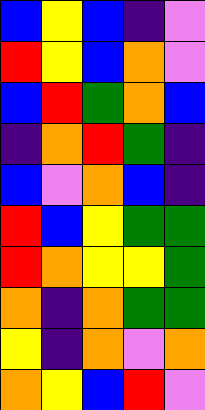[["blue", "yellow", "blue", "indigo", "violet"], ["red", "yellow", "blue", "orange", "violet"], ["blue", "red", "green", "orange", "blue"], ["indigo", "orange", "red", "green", "indigo"], ["blue", "violet", "orange", "blue", "indigo"], ["red", "blue", "yellow", "green", "green"], ["red", "orange", "yellow", "yellow", "green"], ["orange", "indigo", "orange", "green", "green"], ["yellow", "indigo", "orange", "violet", "orange"], ["orange", "yellow", "blue", "red", "violet"]]